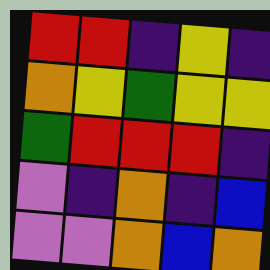[["red", "red", "indigo", "yellow", "indigo"], ["orange", "yellow", "green", "yellow", "yellow"], ["green", "red", "red", "red", "indigo"], ["violet", "indigo", "orange", "indigo", "blue"], ["violet", "violet", "orange", "blue", "orange"]]